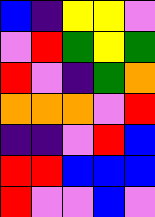[["blue", "indigo", "yellow", "yellow", "violet"], ["violet", "red", "green", "yellow", "green"], ["red", "violet", "indigo", "green", "orange"], ["orange", "orange", "orange", "violet", "red"], ["indigo", "indigo", "violet", "red", "blue"], ["red", "red", "blue", "blue", "blue"], ["red", "violet", "violet", "blue", "violet"]]